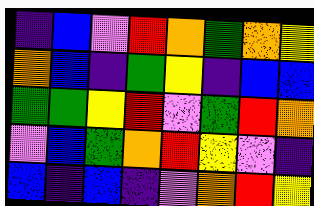[["indigo", "blue", "violet", "red", "orange", "green", "orange", "yellow"], ["orange", "blue", "indigo", "green", "yellow", "indigo", "blue", "blue"], ["green", "green", "yellow", "red", "violet", "green", "red", "orange"], ["violet", "blue", "green", "orange", "red", "yellow", "violet", "indigo"], ["blue", "indigo", "blue", "indigo", "violet", "orange", "red", "yellow"]]